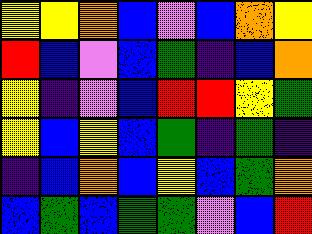[["yellow", "yellow", "orange", "blue", "violet", "blue", "orange", "yellow"], ["red", "blue", "violet", "blue", "green", "indigo", "blue", "orange"], ["yellow", "indigo", "violet", "blue", "red", "red", "yellow", "green"], ["yellow", "blue", "yellow", "blue", "green", "indigo", "green", "indigo"], ["indigo", "blue", "orange", "blue", "yellow", "blue", "green", "orange"], ["blue", "green", "blue", "green", "green", "violet", "blue", "red"]]